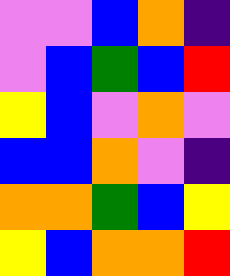[["violet", "violet", "blue", "orange", "indigo"], ["violet", "blue", "green", "blue", "red"], ["yellow", "blue", "violet", "orange", "violet"], ["blue", "blue", "orange", "violet", "indigo"], ["orange", "orange", "green", "blue", "yellow"], ["yellow", "blue", "orange", "orange", "red"]]